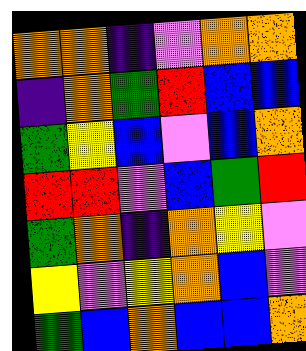[["orange", "orange", "indigo", "violet", "orange", "orange"], ["indigo", "orange", "green", "red", "blue", "blue"], ["green", "yellow", "blue", "violet", "blue", "orange"], ["red", "red", "violet", "blue", "green", "red"], ["green", "orange", "indigo", "orange", "yellow", "violet"], ["yellow", "violet", "yellow", "orange", "blue", "violet"], ["green", "blue", "orange", "blue", "blue", "orange"]]